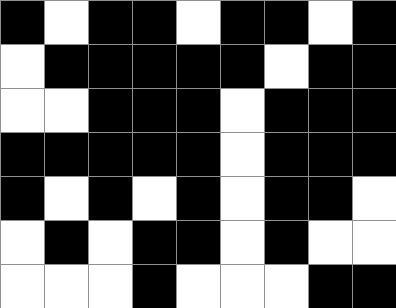[["black", "white", "black", "black", "white", "black", "black", "white", "black"], ["white", "black", "black", "black", "black", "black", "white", "black", "black"], ["white", "white", "black", "black", "black", "white", "black", "black", "black"], ["black", "black", "black", "black", "black", "white", "black", "black", "black"], ["black", "white", "black", "white", "black", "white", "black", "black", "white"], ["white", "black", "white", "black", "black", "white", "black", "white", "white"], ["white", "white", "white", "black", "white", "white", "white", "black", "black"]]